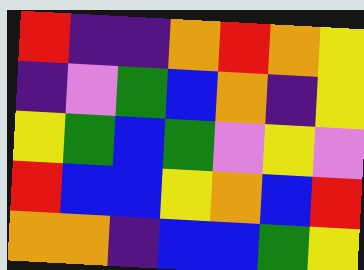[["red", "indigo", "indigo", "orange", "red", "orange", "yellow"], ["indigo", "violet", "green", "blue", "orange", "indigo", "yellow"], ["yellow", "green", "blue", "green", "violet", "yellow", "violet"], ["red", "blue", "blue", "yellow", "orange", "blue", "red"], ["orange", "orange", "indigo", "blue", "blue", "green", "yellow"]]